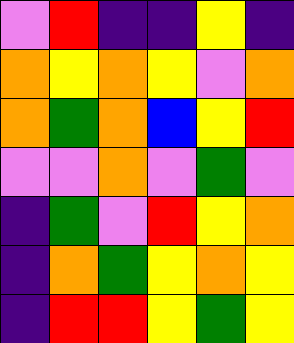[["violet", "red", "indigo", "indigo", "yellow", "indigo"], ["orange", "yellow", "orange", "yellow", "violet", "orange"], ["orange", "green", "orange", "blue", "yellow", "red"], ["violet", "violet", "orange", "violet", "green", "violet"], ["indigo", "green", "violet", "red", "yellow", "orange"], ["indigo", "orange", "green", "yellow", "orange", "yellow"], ["indigo", "red", "red", "yellow", "green", "yellow"]]